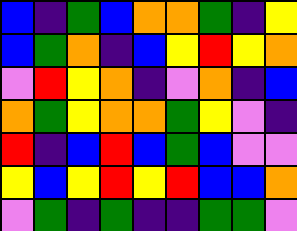[["blue", "indigo", "green", "blue", "orange", "orange", "green", "indigo", "yellow"], ["blue", "green", "orange", "indigo", "blue", "yellow", "red", "yellow", "orange"], ["violet", "red", "yellow", "orange", "indigo", "violet", "orange", "indigo", "blue"], ["orange", "green", "yellow", "orange", "orange", "green", "yellow", "violet", "indigo"], ["red", "indigo", "blue", "red", "blue", "green", "blue", "violet", "violet"], ["yellow", "blue", "yellow", "red", "yellow", "red", "blue", "blue", "orange"], ["violet", "green", "indigo", "green", "indigo", "indigo", "green", "green", "violet"]]